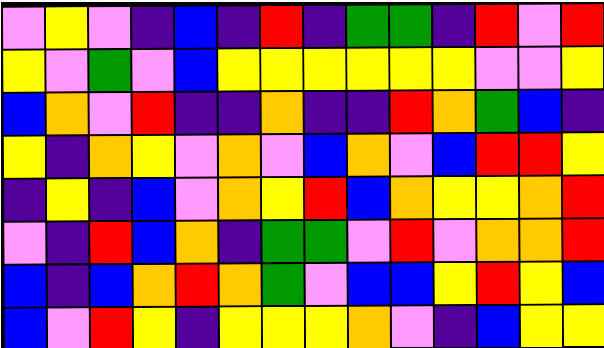[["violet", "yellow", "violet", "indigo", "blue", "indigo", "red", "indigo", "green", "green", "indigo", "red", "violet", "red"], ["yellow", "violet", "green", "violet", "blue", "yellow", "yellow", "yellow", "yellow", "yellow", "yellow", "violet", "violet", "yellow"], ["blue", "orange", "violet", "red", "indigo", "indigo", "orange", "indigo", "indigo", "red", "orange", "green", "blue", "indigo"], ["yellow", "indigo", "orange", "yellow", "violet", "orange", "violet", "blue", "orange", "violet", "blue", "red", "red", "yellow"], ["indigo", "yellow", "indigo", "blue", "violet", "orange", "yellow", "red", "blue", "orange", "yellow", "yellow", "orange", "red"], ["violet", "indigo", "red", "blue", "orange", "indigo", "green", "green", "violet", "red", "violet", "orange", "orange", "red"], ["blue", "indigo", "blue", "orange", "red", "orange", "green", "violet", "blue", "blue", "yellow", "red", "yellow", "blue"], ["blue", "violet", "red", "yellow", "indigo", "yellow", "yellow", "yellow", "orange", "violet", "indigo", "blue", "yellow", "yellow"]]